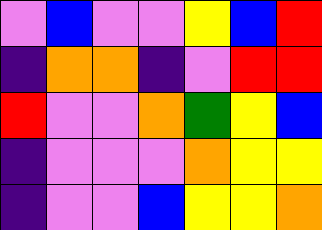[["violet", "blue", "violet", "violet", "yellow", "blue", "red"], ["indigo", "orange", "orange", "indigo", "violet", "red", "red"], ["red", "violet", "violet", "orange", "green", "yellow", "blue"], ["indigo", "violet", "violet", "violet", "orange", "yellow", "yellow"], ["indigo", "violet", "violet", "blue", "yellow", "yellow", "orange"]]